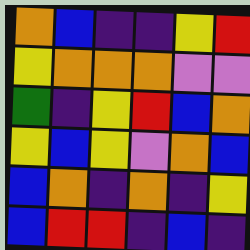[["orange", "blue", "indigo", "indigo", "yellow", "red"], ["yellow", "orange", "orange", "orange", "violet", "violet"], ["green", "indigo", "yellow", "red", "blue", "orange"], ["yellow", "blue", "yellow", "violet", "orange", "blue"], ["blue", "orange", "indigo", "orange", "indigo", "yellow"], ["blue", "red", "red", "indigo", "blue", "indigo"]]